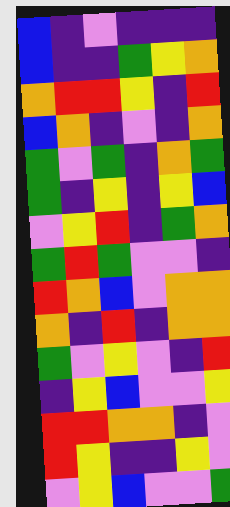[["blue", "indigo", "violet", "indigo", "indigo", "indigo"], ["blue", "indigo", "indigo", "green", "yellow", "orange"], ["orange", "red", "red", "yellow", "indigo", "red"], ["blue", "orange", "indigo", "violet", "indigo", "orange"], ["green", "violet", "green", "indigo", "orange", "green"], ["green", "indigo", "yellow", "indigo", "yellow", "blue"], ["violet", "yellow", "red", "indigo", "green", "orange"], ["green", "red", "green", "violet", "violet", "indigo"], ["red", "orange", "blue", "violet", "orange", "orange"], ["orange", "indigo", "red", "indigo", "orange", "orange"], ["green", "violet", "yellow", "violet", "indigo", "red"], ["indigo", "yellow", "blue", "violet", "violet", "yellow"], ["red", "red", "orange", "orange", "indigo", "violet"], ["red", "yellow", "indigo", "indigo", "yellow", "violet"], ["violet", "yellow", "blue", "violet", "violet", "green"]]